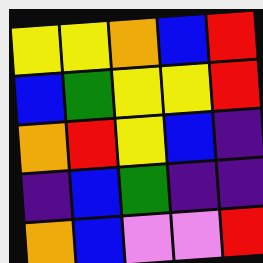[["yellow", "yellow", "orange", "blue", "red"], ["blue", "green", "yellow", "yellow", "red"], ["orange", "red", "yellow", "blue", "indigo"], ["indigo", "blue", "green", "indigo", "indigo"], ["orange", "blue", "violet", "violet", "red"]]